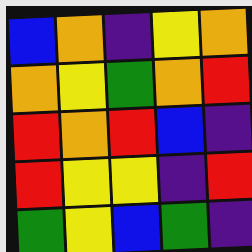[["blue", "orange", "indigo", "yellow", "orange"], ["orange", "yellow", "green", "orange", "red"], ["red", "orange", "red", "blue", "indigo"], ["red", "yellow", "yellow", "indigo", "red"], ["green", "yellow", "blue", "green", "indigo"]]